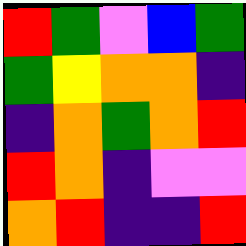[["red", "green", "violet", "blue", "green"], ["green", "yellow", "orange", "orange", "indigo"], ["indigo", "orange", "green", "orange", "red"], ["red", "orange", "indigo", "violet", "violet"], ["orange", "red", "indigo", "indigo", "red"]]